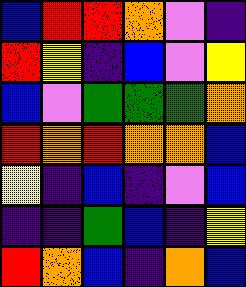[["blue", "red", "red", "orange", "violet", "indigo"], ["red", "yellow", "indigo", "blue", "violet", "yellow"], ["blue", "violet", "green", "green", "green", "orange"], ["red", "orange", "red", "orange", "orange", "blue"], ["yellow", "indigo", "blue", "indigo", "violet", "blue"], ["indigo", "indigo", "green", "blue", "indigo", "yellow"], ["red", "orange", "blue", "indigo", "orange", "blue"]]